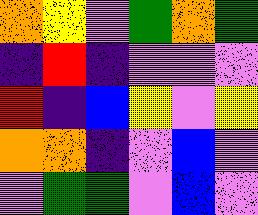[["orange", "yellow", "violet", "green", "orange", "green"], ["indigo", "red", "indigo", "violet", "violet", "violet"], ["red", "indigo", "blue", "yellow", "violet", "yellow"], ["orange", "orange", "indigo", "violet", "blue", "violet"], ["violet", "green", "green", "violet", "blue", "violet"]]